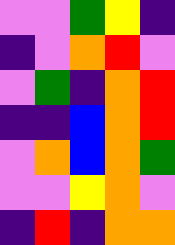[["violet", "violet", "green", "yellow", "indigo"], ["indigo", "violet", "orange", "red", "violet"], ["violet", "green", "indigo", "orange", "red"], ["indigo", "indigo", "blue", "orange", "red"], ["violet", "orange", "blue", "orange", "green"], ["violet", "violet", "yellow", "orange", "violet"], ["indigo", "red", "indigo", "orange", "orange"]]